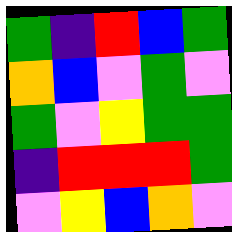[["green", "indigo", "red", "blue", "green"], ["orange", "blue", "violet", "green", "violet"], ["green", "violet", "yellow", "green", "green"], ["indigo", "red", "red", "red", "green"], ["violet", "yellow", "blue", "orange", "violet"]]